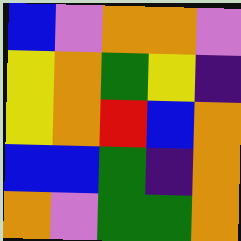[["blue", "violet", "orange", "orange", "violet"], ["yellow", "orange", "green", "yellow", "indigo"], ["yellow", "orange", "red", "blue", "orange"], ["blue", "blue", "green", "indigo", "orange"], ["orange", "violet", "green", "green", "orange"]]